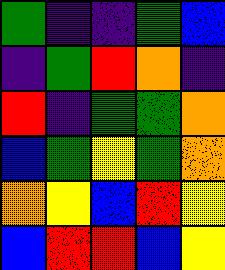[["green", "indigo", "indigo", "green", "blue"], ["indigo", "green", "red", "orange", "indigo"], ["red", "indigo", "green", "green", "orange"], ["blue", "green", "yellow", "green", "orange"], ["orange", "yellow", "blue", "red", "yellow"], ["blue", "red", "red", "blue", "yellow"]]